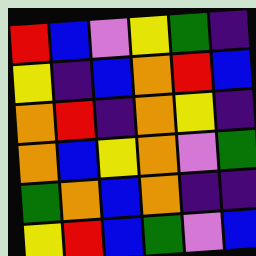[["red", "blue", "violet", "yellow", "green", "indigo"], ["yellow", "indigo", "blue", "orange", "red", "blue"], ["orange", "red", "indigo", "orange", "yellow", "indigo"], ["orange", "blue", "yellow", "orange", "violet", "green"], ["green", "orange", "blue", "orange", "indigo", "indigo"], ["yellow", "red", "blue", "green", "violet", "blue"]]